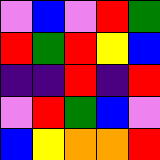[["violet", "blue", "violet", "red", "green"], ["red", "green", "red", "yellow", "blue"], ["indigo", "indigo", "red", "indigo", "red"], ["violet", "red", "green", "blue", "violet"], ["blue", "yellow", "orange", "orange", "red"]]